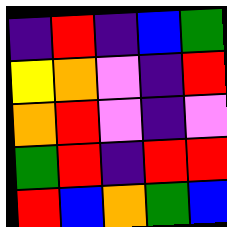[["indigo", "red", "indigo", "blue", "green"], ["yellow", "orange", "violet", "indigo", "red"], ["orange", "red", "violet", "indigo", "violet"], ["green", "red", "indigo", "red", "red"], ["red", "blue", "orange", "green", "blue"]]